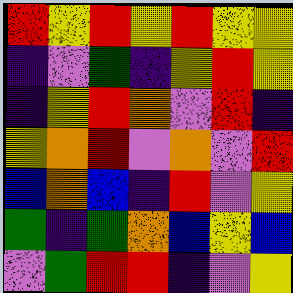[["red", "yellow", "red", "yellow", "red", "yellow", "yellow"], ["indigo", "violet", "green", "indigo", "yellow", "red", "yellow"], ["indigo", "yellow", "red", "orange", "violet", "red", "indigo"], ["yellow", "orange", "red", "violet", "orange", "violet", "red"], ["blue", "orange", "blue", "indigo", "red", "violet", "yellow"], ["green", "indigo", "green", "orange", "blue", "yellow", "blue"], ["violet", "green", "red", "red", "indigo", "violet", "yellow"]]